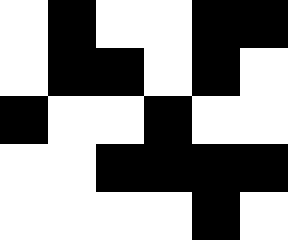[["white", "black", "white", "white", "black", "black"], ["white", "black", "black", "white", "black", "white"], ["black", "white", "white", "black", "white", "white"], ["white", "white", "black", "black", "black", "black"], ["white", "white", "white", "white", "black", "white"]]